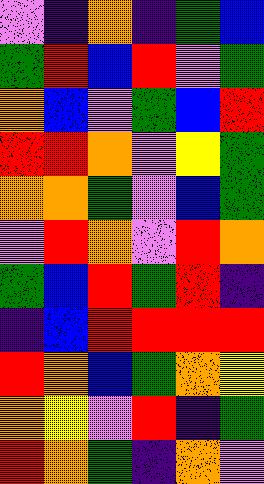[["violet", "indigo", "orange", "indigo", "green", "blue"], ["green", "red", "blue", "red", "violet", "green"], ["orange", "blue", "violet", "green", "blue", "red"], ["red", "red", "orange", "violet", "yellow", "green"], ["orange", "orange", "green", "violet", "blue", "green"], ["violet", "red", "orange", "violet", "red", "orange"], ["green", "blue", "red", "green", "red", "indigo"], ["indigo", "blue", "red", "red", "red", "red"], ["red", "orange", "blue", "green", "orange", "yellow"], ["orange", "yellow", "violet", "red", "indigo", "green"], ["red", "orange", "green", "indigo", "orange", "violet"]]